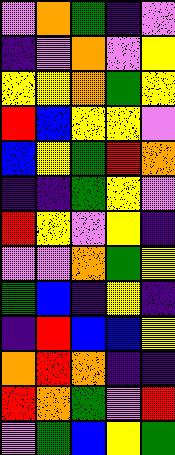[["violet", "orange", "green", "indigo", "violet"], ["indigo", "violet", "orange", "violet", "yellow"], ["yellow", "yellow", "orange", "green", "yellow"], ["red", "blue", "yellow", "yellow", "violet"], ["blue", "yellow", "green", "red", "orange"], ["indigo", "indigo", "green", "yellow", "violet"], ["red", "yellow", "violet", "yellow", "indigo"], ["violet", "violet", "orange", "green", "yellow"], ["green", "blue", "indigo", "yellow", "indigo"], ["indigo", "red", "blue", "blue", "yellow"], ["orange", "red", "orange", "indigo", "indigo"], ["red", "orange", "green", "violet", "red"], ["violet", "green", "blue", "yellow", "green"]]